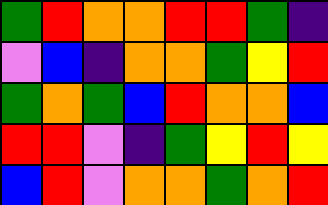[["green", "red", "orange", "orange", "red", "red", "green", "indigo"], ["violet", "blue", "indigo", "orange", "orange", "green", "yellow", "red"], ["green", "orange", "green", "blue", "red", "orange", "orange", "blue"], ["red", "red", "violet", "indigo", "green", "yellow", "red", "yellow"], ["blue", "red", "violet", "orange", "orange", "green", "orange", "red"]]